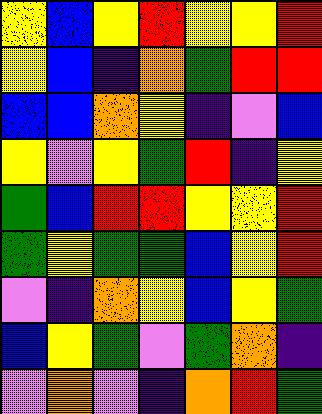[["yellow", "blue", "yellow", "red", "yellow", "yellow", "red"], ["yellow", "blue", "indigo", "orange", "green", "red", "red"], ["blue", "blue", "orange", "yellow", "indigo", "violet", "blue"], ["yellow", "violet", "yellow", "green", "red", "indigo", "yellow"], ["green", "blue", "red", "red", "yellow", "yellow", "red"], ["green", "yellow", "green", "green", "blue", "yellow", "red"], ["violet", "indigo", "orange", "yellow", "blue", "yellow", "green"], ["blue", "yellow", "green", "violet", "green", "orange", "indigo"], ["violet", "orange", "violet", "indigo", "orange", "red", "green"]]